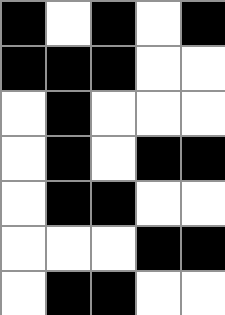[["black", "white", "black", "white", "black"], ["black", "black", "black", "white", "white"], ["white", "black", "white", "white", "white"], ["white", "black", "white", "black", "black"], ["white", "black", "black", "white", "white"], ["white", "white", "white", "black", "black"], ["white", "black", "black", "white", "white"]]